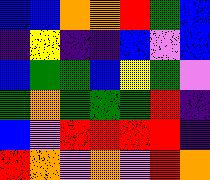[["blue", "blue", "orange", "orange", "red", "green", "blue"], ["indigo", "yellow", "indigo", "indigo", "blue", "violet", "blue"], ["blue", "green", "green", "blue", "yellow", "green", "violet"], ["green", "orange", "green", "green", "green", "red", "indigo"], ["blue", "violet", "red", "red", "red", "red", "indigo"], ["red", "orange", "violet", "orange", "violet", "red", "orange"]]